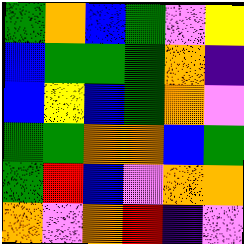[["green", "orange", "blue", "green", "violet", "yellow"], ["blue", "green", "green", "green", "orange", "indigo"], ["blue", "yellow", "blue", "green", "orange", "violet"], ["green", "green", "orange", "orange", "blue", "green"], ["green", "red", "blue", "violet", "orange", "orange"], ["orange", "violet", "orange", "red", "indigo", "violet"]]